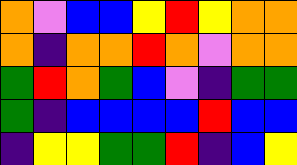[["orange", "violet", "blue", "blue", "yellow", "red", "yellow", "orange", "orange"], ["orange", "indigo", "orange", "orange", "red", "orange", "violet", "orange", "orange"], ["green", "red", "orange", "green", "blue", "violet", "indigo", "green", "green"], ["green", "indigo", "blue", "blue", "blue", "blue", "red", "blue", "blue"], ["indigo", "yellow", "yellow", "green", "green", "red", "indigo", "blue", "yellow"]]